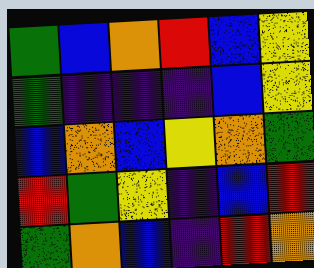[["green", "blue", "orange", "red", "blue", "yellow"], ["green", "indigo", "indigo", "indigo", "blue", "yellow"], ["blue", "orange", "blue", "yellow", "orange", "green"], ["red", "green", "yellow", "indigo", "blue", "red"], ["green", "orange", "blue", "indigo", "red", "orange"]]